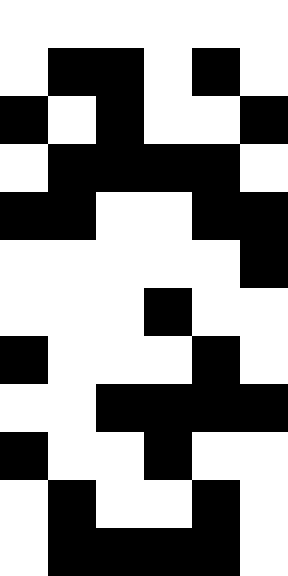[["white", "white", "white", "white", "white", "white"], ["white", "black", "black", "white", "black", "white"], ["black", "white", "black", "white", "white", "black"], ["white", "black", "black", "black", "black", "white"], ["black", "black", "white", "white", "black", "black"], ["white", "white", "white", "white", "white", "black"], ["white", "white", "white", "black", "white", "white"], ["black", "white", "white", "white", "black", "white"], ["white", "white", "black", "black", "black", "black"], ["black", "white", "white", "black", "white", "white"], ["white", "black", "white", "white", "black", "white"], ["white", "black", "black", "black", "black", "white"]]